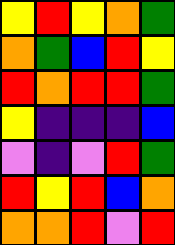[["yellow", "red", "yellow", "orange", "green"], ["orange", "green", "blue", "red", "yellow"], ["red", "orange", "red", "red", "green"], ["yellow", "indigo", "indigo", "indigo", "blue"], ["violet", "indigo", "violet", "red", "green"], ["red", "yellow", "red", "blue", "orange"], ["orange", "orange", "red", "violet", "red"]]